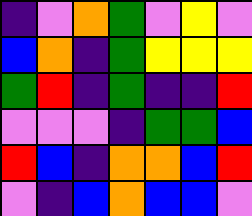[["indigo", "violet", "orange", "green", "violet", "yellow", "violet"], ["blue", "orange", "indigo", "green", "yellow", "yellow", "yellow"], ["green", "red", "indigo", "green", "indigo", "indigo", "red"], ["violet", "violet", "violet", "indigo", "green", "green", "blue"], ["red", "blue", "indigo", "orange", "orange", "blue", "red"], ["violet", "indigo", "blue", "orange", "blue", "blue", "violet"]]